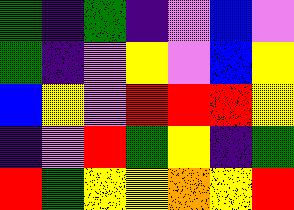[["green", "indigo", "green", "indigo", "violet", "blue", "violet"], ["green", "indigo", "violet", "yellow", "violet", "blue", "yellow"], ["blue", "yellow", "violet", "red", "red", "red", "yellow"], ["indigo", "violet", "red", "green", "yellow", "indigo", "green"], ["red", "green", "yellow", "yellow", "orange", "yellow", "red"]]